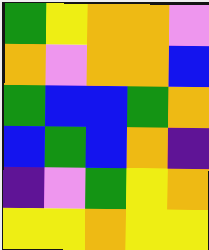[["green", "yellow", "orange", "orange", "violet"], ["orange", "violet", "orange", "orange", "blue"], ["green", "blue", "blue", "green", "orange"], ["blue", "green", "blue", "orange", "indigo"], ["indigo", "violet", "green", "yellow", "orange"], ["yellow", "yellow", "orange", "yellow", "yellow"]]